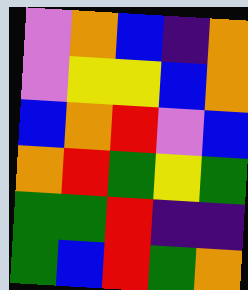[["violet", "orange", "blue", "indigo", "orange"], ["violet", "yellow", "yellow", "blue", "orange"], ["blue", "orange", "red", "violet", "blue"], ["orange", "red", "green", "yellow", "green"], ["green", "green", "red", "indigo", "indigo"], ["green", "blue", "red", "green", "orange"]]